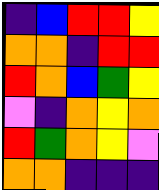[["indigo", "blue", "red", "red", "yellow"], ["orange", "orange", "indigo", "red", "red"], ["red", "orange", "blue", "green", "yellow"], ["violet", "indigo", "orange", "yellow", "orange"], ["red", "green", "orange", "yellow", "violet"], ["orange", "orange", "indigo", "indigo", "indigo"]]